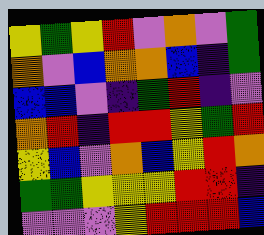[["yellow", "green", "yellow", "red", "violet", "orange", "violet", "green"], ["orange", "violet", "blue", "orange", "orange", "blue", "indigo", "green"], ["blue", "blue", "violet", "indigo", "green", "red", "indigo", "violet"], ["orange", "red", "indigo", "red", "red", "yellow", "green", "red"], ["yellow", "blue", "violet", "orange", "blue", "yellow", "red", "orange"], ["green", "green", "yellow", "yellow", "yellow", "red", "red", "indigo"], ["violet", "violet", "violet", "yellow", "red", "red", "red", "blue"]]